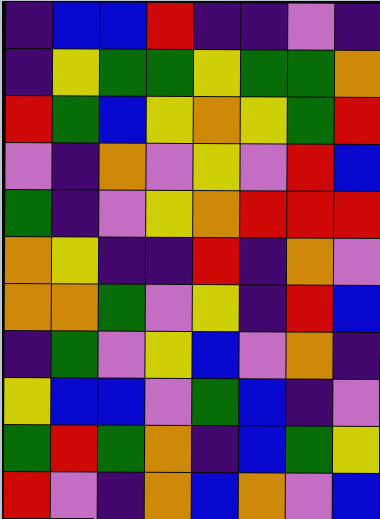[["indigo", "blue", "blue", "red", "indigo", "indigo", "violet", "indigo"], ["indigo", "yellow", "green", "green", "yellow", "green", "green", "orange"], ["red", "green", "blue", "yellow", "orange", "yellow", "green", "red"], ["violet", "indigo", "orange", "violet", "yellow", "violet", "red", "blue"], ["green", "indigo", "violet", "yellow", "orange", "red", "red", "red"], ["orange", "yellow", "indigo", "indigo", "red", "indigo", "orange", "violet"], ["orange", "orange", "green", "violet", "yellow", "indigo", "red", "blue"], ["indigo", "green", "violet", "yellow", "blue", "violet", "orange", "indigo"], ["yellow", "blue", "blue", "violet", "green", "blue", "indigo", "violet"], ["green", "red", "green", "orange", "indigo", "blue", "green", "yellow"], ["red", "violet", "indigo", "orange", "blue", "orange", "violet", "blue"]]